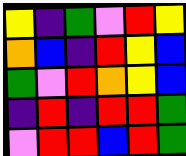[["yellow", "indigo", "green", "violet", "red", "yellow"], ["orange", "blue", "indigo", "red", "yellow", "blue"], ["green", "violet", "red", "orange", "yellow", "blue"], ["indigo", "red", "indigo", "red", "red", "green"], ["violet", "red", "red", "blue", "red", "green"]]